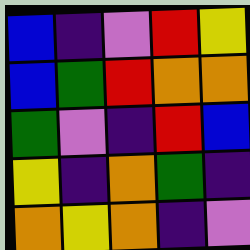[["blue", "indigo", "violet", "red", "yellow"], ["blue", "green", "red", "orange", "orange"], ["green", "violet", "indigo", "red", "blue"], ["yellow", "indigo", "orange", "green", "indigo"], ["orange", "yellow", "orange", "indigo", "violet"]]